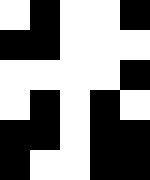[["white", "black", "white", "white", "black"], ["black", "black", "white", "white", "white"], ["white", "white", "white", "white", "black"], ["white", "black", "white", "black", "white"], ["black", "black", "white", "black", "black"], ["black", "white", "white", "black", "black"]]